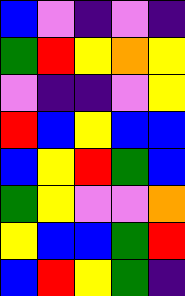[["blue", "violet", "indigo", "violet", "indigo"], ["green", "red", "yellow", "orange", "yellow"], ["violet", "indigo", "indigo", "violet", "yellow"], ["red", "blue", "yellow", "blue", "blue"], ["blue", "yellow", "red", "green", "blue"], ["green", "yellow", "violet", "violet", "orange"], ["yellow", "blue", "blue", "green", "red"], ["blue", "red", "yellow", "green", "indigo"]]